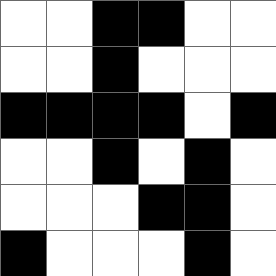[["white", "white", "black", "black", "white", "white"], ["white", "white", "black", "white", "white", "white"], ["black", "black", "black", "black", "white", "black"], ["white", "white", "black", "white", "black", "white"], ["white", "white", "white", "black", "black", "white"], ["black", "white", "white", "white", "black", "white"]]